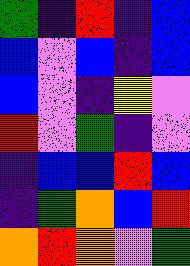[["green", "indigo", "red", "indigo", "blue"], ["blue", "violet", "blue", "indigo", "blue"], ["blue", "violet", "indigo", "yellow", "violet"], ["red", "violet", "green", "indigo", "violet"], ["indigo", "blue", "blue", "red", "blue"], ["indigo", "green", "orange", "blue", "red"], ["orange", "red", "orange", "violet", "green"]]